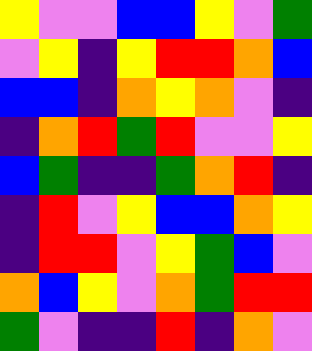[["yellow", "violet", "violet", "blue", "blue", "yellow", "violet", "green"], ["violet", "yellow", "indigo", "yellow", "red", "red", "orange", "blue"], ["blue", "blue", "indigo", "orange", "yellow", "orange", "violet", "indigo"], ["indigo", "orange", "red", "green", "red", "violet", "violet", "yellow"], ["blue", "green", "indigo", "indigo", "green", "orange", "red", "indigo"], ["indigo", "red", "violet", "yellow", "blue", "blue", "orange", "yellow"], ["indigo", "red", "red", "violet", "yellow", "green", "blue", "violet"], ["orange", "blue", "yellow", "violet", "orange", "green", "red", "red"], ["green", "violet", "indigo", "indigo", "red", "indigo", "orange", "violet"]]